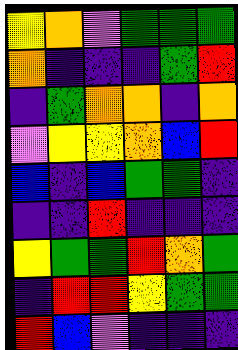[["yellow", "orange", "violet", "green", "green", "green"], ["orange", "indigo", "indigo", "indigo", "green", "red"], ["indigo", "green", "orange", "orange", "indigo", "orange"], ["violet", "yellow", "yellow", "orange", "blue", "red"], ["blue", "indigo", "blue", "green", "green", "indigo"], ["indigo", "indigo", "red", "indigo", "indigo", "indigo"], ["yellow", "green", "green", "red", "orange", "green"], ["indigo", "red", "red", "yellow", "green", "green"], ["red", "blue", "violet", "indigo", "indigo", "indigo"]]